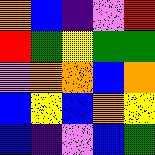[["orange", "blue", "indigo", "violet", "red"], ["red", "green", "yellow", "green", "green"], ["violet", "orange", "orange", "blue", "orange"], ["blue", "yellow", "blue", "orange", "yellow"], ["blue", "indigo", "violet", "blue", "green"]]